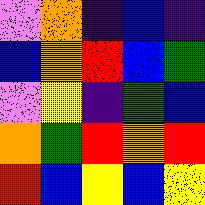[["violet", "orange", "indigo", "blue", "indigo"], ["blue", "orange", "red", "blue", "green"], ["violet", "yellow", "indigo", "green", "blue"], ["orange", "green", "red", "orange", "red"], ["red", "blue", "yellow", "blue", "yellow"]]